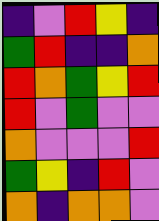[["indigo", "violet", "red", "yellow", "indigo"], ["green", "red", "indigo", "indigo", "orange"], ["red", "orange", "green", "yellow", "red"], ["red", "violet", "green", "violet", "violet"], ["orange", "violet", "violet", "violet", "red"], ["green", "yellow", "indigo", "red", "violet"], ["orange", "indigo", "orange", "orange", "violet"]]